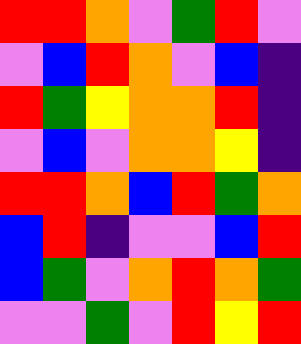[["red", "red", "orange", "violet", "green", "red", "violet"], ["violet", "blue", "red", "orange", "violet", "blue", "indigo"], ["red", "green", "yellow", "orange", "orange", "red", "indigo"], ["violet", "blue", "violet", "orange", "orange", "yellow", "indigo"], ["red", "red", "orange", "blue", "red", "green", "orange"], ["blue", "red", "indigo", "violet", "violet", "blue", "red"], ["blue", "green", "violet", "orange", "red", "orange", "green"], ["violet", "violet", "green", "violet", "red", "yellow", "red"]]